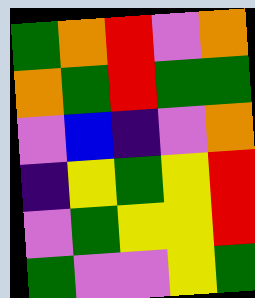[["green", "orange", "red", "violet", "orange"], ["orange", "green", "red", "green", "green"], ["violet", "blue", "indigo", "violet", "orange"], ["indigo", "yellow", "green", "yellow", "red"], ["violet", "green", "yellow", "yellow", "red"], ["green", "violet", "violet", "yellow", "green"]]